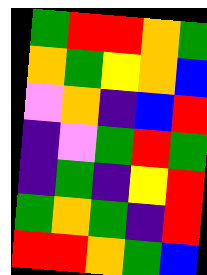[["green", "red", "red", "orange", "green"], ["orange", "green", "yellow", "orange", "blue"], ["violet", "orange", "indigo", "blue", "red"], ["indigo", "violet", "green", "red", "green"], ["indigo", "green", "indigo", "yellow", "red"], ["green", "orange", "green", "indigo", "red"], ["red", "red", "orange", "green", "blue"]]